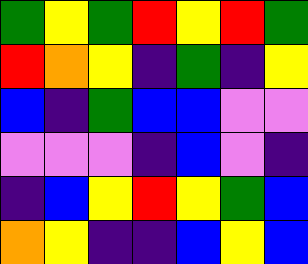[["green", "yellow", "green", "red", "yellow", "red", "green"], ["red", "orange", "yellow", "indigo", "green", "indigo", "yellow"], ["blue", "indigo", "green", "blue", "blue", "violet", "violet"], ["violet", "violet", "violet", "indigo", "blue", "violet", "indigo"], ["indigo", "blue", "yellow", "red", "yellow", "green", "blue"], ["orange", "yellow", "indigo", "indigo", "blue", "yellow", "blue"]]